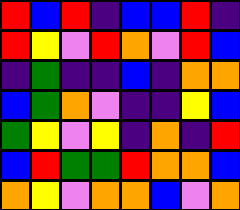[["red", "blue", "red", "indigo", "blue", "blue", "red", "indigo"], ["red", "yellow", "violet", "red", "orange", "violet", "red", "blue"], ["indigo", "green", "indigo", "indigo", "blue", "indigo", "orange", "orange"], ["blue", "green", "orange", "violet", "indigo", "indigo", "yellow", "blue"], ["green", "yellow", "violet", "yellow", "indigo", "orange", "indigo", "red"], ["blue", "red", "green", "green", "red", "orange", "orange", "blue"], ["orange", "yellow", "violet", "orange", "orange", "blue", "violet", "orange"]]